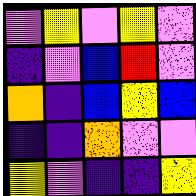[["violet", "yellow", "violet", "yellow", "violet"], ["indigo", "violet", "blue", "red", "violet"], ["orange", "indigo", "blue", "yellow", "blue"], ["indigo", "indigo", "orange", "violet", "violet"], ["yellow", "violet", "indigo", "indigo", "yellow"]]